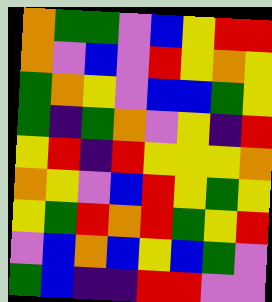[["orange", "green", "green", "violet", "blue", "yellow", "red", "red"], ["orange", "violet", "blue", "violet", "red", "yellow", "orange", "yellow"], ["green", "orange", "yellow", "violet", "blue", "blue", "green", "yellow"], ["green", "indigo", "green", "orange", "violet", "yellow", "indigo", "red"], ["yellow", "red", "indigo", "red", "yellow", "yellow", "yellow", "orange"], ["orange", "yellow", "violet", "blue", "red", "yellow", "green", "yellow"], ["yellow", "green", "red", "orange", "red", "green", "yellow", "red"], ["violet", "blue", "orange", "blue", "yellow", "blue", "green", "violet"], ["green", "blue", "indigo", "indigo", "red", "red", "violet", "violet"]]